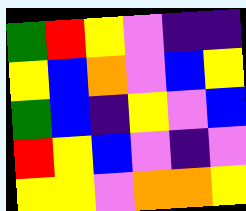[["green", "red", "yellow", "violet", "indigo", "indigo"], ["yellow", "blue", "orange", "violet", "blue", "yellow"], ["green", "blue", "indigo", "yellow", "violet", "blue"], ["red", "yellow", "blue", "violet", "indigo", "violet"], ["yellow", "yellow", "violet", "orange", "orange", "yellow"]]